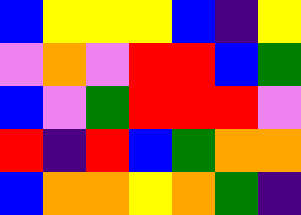[["blue", "yellow", "yellow", "yellow", "blue", "indigo", "yellow"], ["violet", "orange", "violet", "red", "red", "blue", "green"], ["blue", "violet", "green", "red", "red", "red", "violet"], ["red", "indigo", "red", "blue", "green", "orange", "orange"], ["blue", "orange", "orange", "yellow", "orange", "green", "indigo"]]